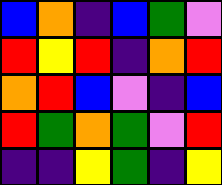[["blue", "orange", "indigo", "blue", "green", "violet"], ["red", "yellow", "red", "indigo", "orange", "red"], ["orange", "red", "blue", "violet", "indigo", "blue"], ["red", "green", "orange", "green", "violet", "red"], ["indigo", "indigo", "yellow", "green", "indigo", "yellow"]]